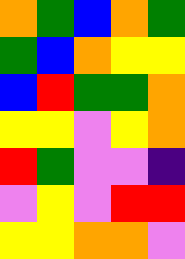[["orange", "green", "blue", "orange", "green"], ["green", "blue", "orange", "yellow", "yellow"], ["blue", "red", "green", "green", "orange"], ["yellow", "yellow", "violet", "yellow", "orange"], ["red", "green", "violet", "violet", "indigo"], ["violet", "yellow", "violet", "red", "red"], ["yellow", "yellow", "orange", "orange", "violet"]]